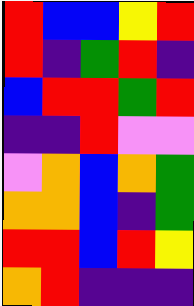[["red", "blue", "blue", "yellow", "red"], ["red", "indigo", "green", "red", "indigo"], ["blue", "red", "red", "green", "red"], ["indigo", "indigo", "red", "violet", "violet"], ["violet", "orange", "blue", "orange", "green"], ["orange", "orange", "blue", "indigo", "green"], ["red", "red", "blue", "red", "yellow"], ["orange", "red", "indigo", "indigo", "indigo"]]